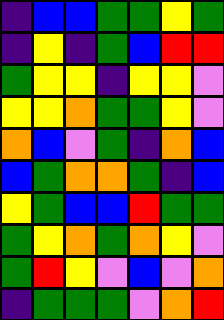[["indigo", "blue", "blue", "green", "green", "yellow", "green"], ["indigo", "yellow", "indigo", "green", "blue", "red", "red"], ["green", "yellow", "yellow", "indigo", "yellow", "yellow", "violet"], ["yellow", "yellow", "orange", "green", "green", "yellow", "violet"], ["orange", "blue", "violet", "green", "indigo", "orange", "blue"], ["blue", "green", "orange", "orange", "green", "indigo", "blue"], ["yellow", "green", "blue", "blue", "red", "green", "green"], ["green", "yellow", "orange", "green", "orange", "yellow", "violet"], ["green", "red", "yellow", "violet", "blue", "violet", "orange"], ["indigo", "green", "green", "green", "violet", "orange", "red"]]